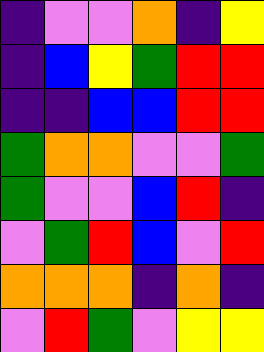[["indigo", "violet", "violet", "orange", "indigo", "yellow"], ["indigo", "blue", "yellow", "green", "red", "red"], ["indigo", "indigo", "blue", "blue", "red", "red"], ["green", "orange", "orange", "violet", "violet", "green"], ["green", "violet", "violet", "blue", "red", "indigo"], ["violet", "green", "red", "blue", "violet", "red"], ["orange", "orange", "orange", "indigo", "orange", "indigo"], ["violet", "red", "green", "violet", "yellow", "yellow"]]